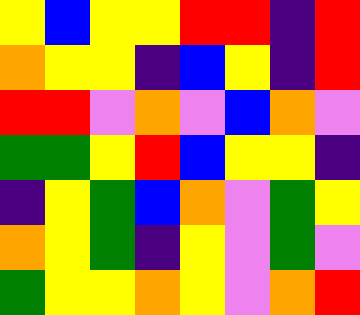[["yellow", "blue", "yellow", "yellow", "red", "red", "indigo", "red"], ["orange", "yellow", "yellow", "indigo", "blue", "yellow", "indigo", "red"], ["red", "red", "violet", "orange", "violet", "blue", "orange", "violet"], ["green", "green", "yellow", "red", "blue", "yellow", "yellow", "indigo"], ["indigo", "yellow", "green", "blue", "orange", "violet", "green", "yellow"], ["orange", "yellow", "green", "indigo", "yellow", "violet", "green", "violet"], ["green", "yellow", "yellow", "orange", "yellow", "violet", "orange", "red"]]